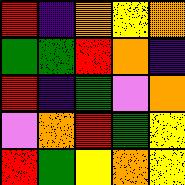[["red", "indigo", "orange", "yellow", "orange"], ["green", "green", "red", "orange", "indigo"], ["red", "indigo", "green", "violet", "orange"], ["violet", "orange", "red", "green", "yellow"], ["red", "green", "yellow", "orange", "yellow"]]